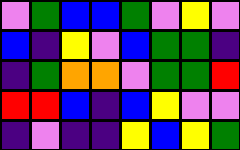[["violet", "green", "blue", "blue", "green", "violet", "yellow", "violet"], ["blue", "indigo", "yellow", "violet", "blue", "green", "green", "indigo"], ["indigo", "green", "orange", "orange", "violet", "green", "green", "red"], ["red", "red", "blue", "indigo", "blue", "yellow", "violet", "violet"], ["indigo", "violet", "indigo", "indigo", "yellow", "blue", "yellow", "green"]]